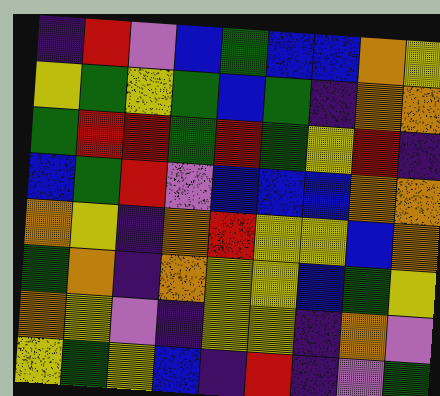[["indigo", "red", "violet", "blue", "green", "blue", "blue", "orange", "yellow"], ["yellow", "green", "yellow", "green", "blue", "green", "indigo", "orange", "orange"], ["green", "red", "red", "green", "red", "green", "yellow", "red", "indigo"], ["blue", "green", "red", "violet", "blue", "blue", "blue", "orange", "orange"], ["orange", "yellow", "indigo", "orange", "red", "yellow", "yellow", "blue", "orange"], ["green", "orange", "indigo", "orange", "yellow", "yellow", "blue", "green", "yellow"], ["orange", "yellow", "violet", "indigo", "yellow", "yellow", "indigo", "orange", "violet"], ["yellow", "green", "yellow", "blue", "indigo", "red", "indigo", "violet", "green"]]